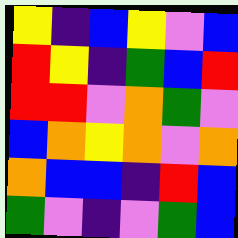[["yellow", "indigo", "blue", "yellow", "violet", "blue"], ["red", "yellow", "indigo", "green", "blue", "red"], ["red", "red", "violet", "orange", "green", "violet"], ["blue", "orange", "yellow", "orange", "violet", "orange"], ["orange", "blue", "blue", "indigo", "red", "blue"], ["green", "violet", "indigo", "violet", "green", "blue"]]